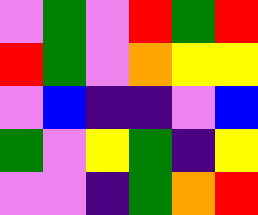[["violet", "green", "violet", "red", "green", "red"], ["red", "green", "violet", "orange", "yellow", "yellow"], ["violet", "blue", "indigo", "indigo", "violet", "blue"], ["green", "violet", "yellow", "green", "indigo", "yellow"], ["violet", "violet", "indigo", "green", "orange", "red"]]